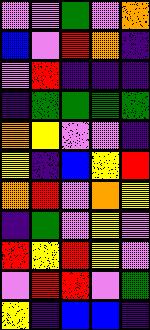[["violet", "violet", "green", "violet", "orange"], ["blue", "violet", "red", "orange", "indigo"], ["violet", "red", "indigo", "indigo", "indigo"], ["indigo", "green", "green", "green", "green"], ["orange", "yellow", "violet", "violet", "indigo"], ["yellow", "indigo", "blue", "yellow", "red"], ["orange", "red", "violet", "orange", "yellow"], ["indigo", "green", "violet", "yellow", "violet"], ["red", "yellow", "red", "yellow", "violet"], ["violet", "red", "red", "violet", "green"], ["yellow", "indigo", "blue", "blue", "indigo"]]